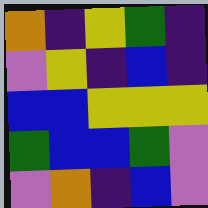[["orange", "indigo", "yellow", "green", "indigo"], ["violet", "yellow", "indigo", "blue", "indigo"], ["blue", "blue", "yellow", "yellow", "yellow"], ["green", "blue", "blue", "green", "violet"], ["violet", "orange", "indigo", "blue", "violet"]]